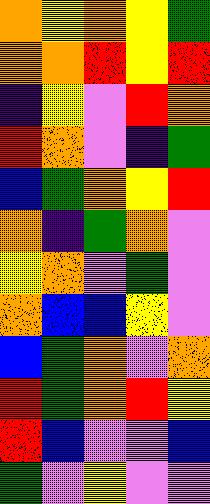[["orange", "yellow", "orange", "yellow", "green"], ["orange", "orange", "red", "yellow", "red"], ["indigo", "yellow", "violet", "red", "orange"], ["red", "orange", "violet", "indigo", "green"], ["blue", "green", "orange", "yellow", "red"], ["orange", "indigo", "green", "orange", "violet"], ["yellow", "orange", "violet", "green", "violet"], ["orange", "blue", "blue", "yellow", "violet"], ["blue", "green", "orange", "violet", "orange"], ["red", "green", "orange", "red", "yellow"], ["red", "blue", "violet", "violet", "blue"], ["green", "violet", "yellow", "violet", "violet"]]